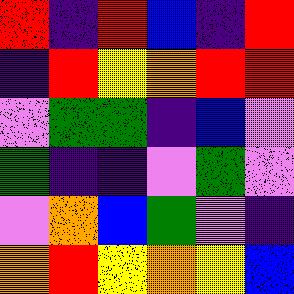[["red", "indigo", "red", "blue", "indigo", "red"], ["indigo", "red", "yellow", "orange", "red", "red"], ["violet", "green", "green", "indigo", "blue", "violet"], ["green", "indigo", "indigo", "violet", "green", "violet"], ["violet", "orange", "blue", "green", "violet", "indigo"], ["orange", "red", "yellow", "orange", "yellow", "blue"]]